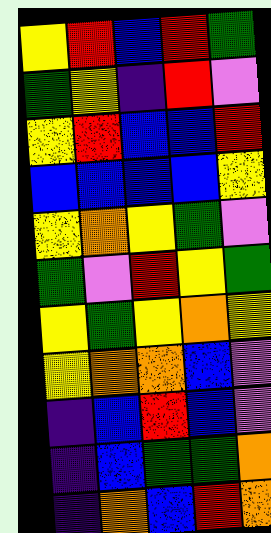[["yellow", "red", "blue", "red", "green"], ["green", "yellow", "indigo", "red", "violet"], ["yellow", "red", "blue", "blue", "red"], ["blue", "blue", "blue", "blue", "yellow"], ["yellow", "orange", "yellow", "green", "violet"], ["green", "violet", "red", "yellow", "green"], ["yellow", "green", "yellow", "orange", "yellow"], ["yellow", "orange", "orange", "blue", "violet"], ["indigo", "blue", "red", "blue", "violet"], ["indigo", "blue", "green", "green", "orange"], ["indigo", "orange", "blue", "red", "orange"]]